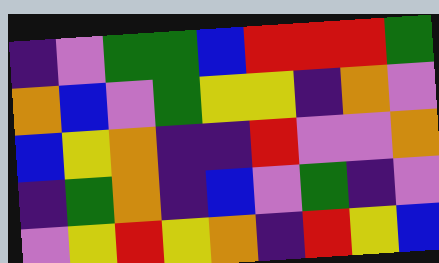[["indigo", "violet", "green", "green", "blue", "red", "red", "red", "green"], ["orange", "blue", "violet", "green", "yellow", "yellow", "indigo", "orange", "violet"], ["blue", "yellow", "orange", "indigo", "indigo", "red", "violet", "violet", "orange"], ["indigo", "green", "orange", "indigo", "blue", "violet", "green", "indigo", "violet"], ["violet", "yellow", "red", "yellow", "orange", "indigo", "red", "yellow", "blue"]]